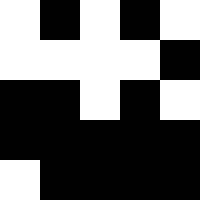[["white", "black", "white", "black", "white"], ["white", "white", "white", "white", "black"], ["black", "black", "white", "black", "white"], ["black", "black", "black", "black", "black"], ["white", "black", "black", "black", "black"]]